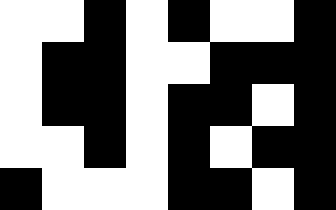[["white", "white", "black", "white", "black", "white", "white", "black"], ["white", "black", "black", "white", "white", "black", "black", "black"], ["white", "black", "black", "white", "black", "black", "white", "black"], ["white", "white", "black", "white", "black", "white", "black", "black"], ["black", "white", "white", "white", "black", "black", "white", "black"]]